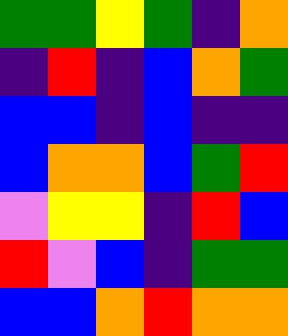[["green", "green", "yellow", "green", "indigo", "orange"], ["indigo", "red", "indigo", "blue", "orange", "green"], ["blue", "blue", "indigo", "blue", "indigo", "indigo"], ["blue", "orange", "orange", "blue", "green", "red"], ["violet", "yellow", "yellow", "indigo", "red", "blue"], ["red", "violet", "blue", "indigo", "green", "green"], ["blue", "blue", "orange", "red", "orange", "orange"]]